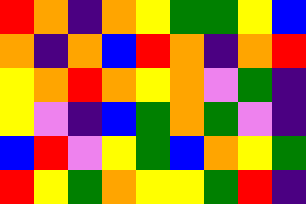[["red", "orange", "indigo", "orange", "yellow", "green", "green", "yellow", "blue"], ["orange", "indigo", "orange", "blue", "red", "orange", "indigo", "orange", "red"], ["yellow", "orange", "red", "orange", "yellow", "orange", "violet", "green", "indigo"], ["yellow", "violet", "indigo", "blue", "green", "orange", "green", "violet", "indigo"], ["blue", "red", "violet", "yellow", "green", "blue", "orange", "yellow", "green"], ["red", "yellow", "green", "orange", "yellow", "yellow", "green", "red", "indigo"]]